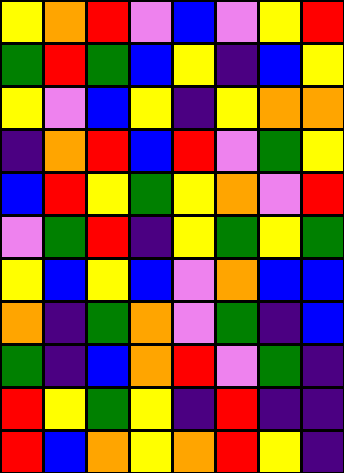[["yellow", "orange", "red", "violet", "blue", "violet", "yellow", "red"], ["green", "red", "green", "blue", "yellow", "indigo", "blue", "yellow"], ["yellow", "violet", "blue", "yellow", "indigo", "yellow", "orange", "orange"], ["indigo", "orange", "red", "blue", "red", "violet", "green", "yellow"], ["blue", "red", "yellow", "green", "yellow", "orange", "violet", "red"], ["violet", "green", "red", "indigo", "yellow", "green", "yellow", "green"], ["yellow", "blue", "yellow", "blue", "violet", "orange", "blue", "blue"], ["orange", "indigo", "green", "orange", "violet", "green", "indigo", "blue"], ["green", "indigo", "blue", "orange", "red", "violet", "green", "indigo"], ["red", "yellow", "green", "yellow", "indigo", "red", "indigo", "indigo"], ["red", "blue", "orange", "yellow", "orange", "red", "yellow", "indigo"]]